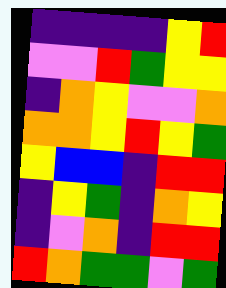[["indigo", "indigo", "indigo", "indigo", "yellow", "red"], ["violet", "violet", "red", "green", "yellow", "yellow"], ["indigo", "orange", "yellow", "violet", "violet", "orange"], ["orange", "orange", "yellow", "red", "yellow", "green"], ["yellow", "blue", "blue", "indigo", "red", "red"], ["indigo", "yellow", "green", "indigo", "orange", "yellow"], ["indigo", "violet", "orange", "indigo", "red", "red"], ["red", "orange", "green", "green", "violet", "green"]]